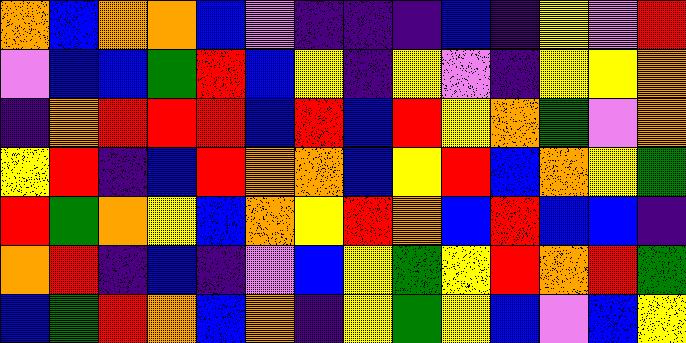[["orange", "blue", "orange", "orange", "blue", "violet", "indigo", "indigo", "indigo", "blue", "indigo", "yellow", "violet", "red"], ["violet", "blue", "blue", "green", "red", "blue", "yellow", "indigo", "yellow", "violet", "indigo", "yellow", "yellow", "orange"], ["indigo", "orange", "red", "red", "red", "blue", "red", "blue", "red", "yellow", "orange", "green", "violet", "orange"], ["yellow", "red", "indigo", "blue", "red", "orange", "orange", "blue", "yellow", "red", "blue", "orange", "yellow", "green"], ["red", "green", "orange", "yellow", "blue", "orange", "yellow", "red", "orange", "blue", "red", "blue", "blue", "indigo"], ["orange", "red", "indigo", "blue", "indigo", "violet", "blue", "yellow", "green", "yellow", "red", "orange", "red", "green"], ["blue", "green", "red", "orange", "blue", "orange", "indigo", "yellow", "green", "yellow", "blue", "violet", "blue", "yellow"]]